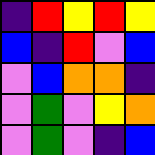[["indigo", "red", "yellow", "red", "yellow"], ["blue", "indigo", "red", "violet", "blue"], ["violet", "blue", "orange", "orange", "indigo"], ["violet", "green", "violet", "yellow", "orange"], ["violet", "green", "violet", "indigo", "blue"]]